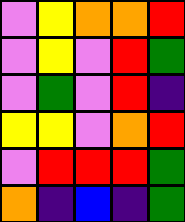[["violet", "yellow", "orange", "orange", "red"], ["violet", "yellow", "violet", "red", "green"], ["violet", "green", "violet", "red", "indigo"], ["yellow", "yellow", "violet", "orange", "red"], ["violet", "red", "red", "red", "green"], ["orange", "indigo", "blue", "indigo", "green"]]